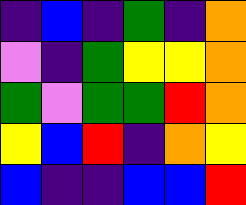[["indigo", "blue", "indigo", "green", "indigo", "orange"], ["violet", "indigo", "green", "yellow", "yellow", "orange"], ["green", "violet", "green", "green", "red", "orange"], ["yellow", "blue", "red", "indigo", "orange", "yellow"], ["blue", "indigo", "indigo", "blue", "blue", "red"]]